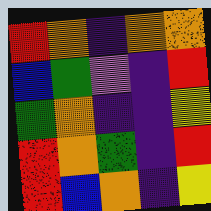[["red", "orange", "indigo", "orange", "orange"], ["blue", "green", "violet", "indigo", "red"], ["green", "orange", "indigo", "indigo", "yellow"], ["red", "orange", "green", "indigo", "red"], ["red", "blue", "orange", "indigo", "yellow"]]